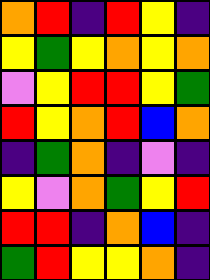[["orange", "red", "indigo", "red", "yellow", "indigo"], ["yellow", "green", "yellow", "orange", "yellow", "orange"], ["violet", "yellow", "red", "red", "yellow", "green"], ["red", "yellow", "orange", "red", "blue", "orange"], ["indigo", "green", "orange", "indigo", "violet", "indigo"], ["yellow", "violet", "orange", "green", "yellow", "red"], ["red", "red", "indigo", "orange", "blue", "indigo"], ["green", "red", "yellow", "yellow", "orange", "indigo"]]